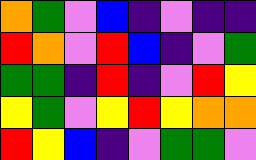[["orange", "green", "violet", "blue", "indigo", "violet", "indigo", "indigo"], ["red", "orange", "violet", "red", "blue", "indigo", "violet", "green"], ["green", "green", "indigo", "red", "indigo", "violet", "red", "yellow"], ["yellow", "green", "violet", "yellow", "red", "yellow", "orange", "orange"], ["red", "yellow", "blue", "indigo", "violet", "green", "green", "violet"]]